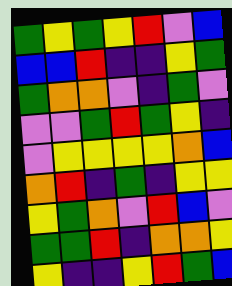[["green", "yellow", "green", "yellow", "red", "violet", "blue"], ["blue", "blue", "red", "indigo", "indigo", "yellow", "green"], ["green", "orange", "orange", "violet", "indigo", "green", "violet"], ["violet", "violet", "green", "red", "green", "yellow", "indigo"], ["violet", "yellow", "yellow", "yellow", "yellow", "orange", "blue"], ["orange", "red", "indigo", "green", "indigo", "yellow", "yellow"], ["yellow", "green", "orange", "violet", "red", "blue", "violet"], ["green", "green", "red", "indigo", "orange", "orange", "yellow"], ["yellow", "indigo", "indigo", "yellow", "red", "green", "blue"]]